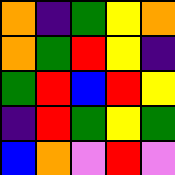[["orange", "indigo", "green", "yellow", "orange"], ["orange", "green", "red", "yellow", "indigo"], ["green", "red", "blue", "red", "yellow"], ["indigo", "red", "green", "yellow", "green"], ["blue", "orange", "violet", "red", "violet"]]